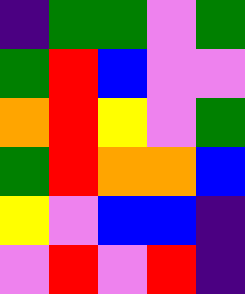[["indigo", "green", "green", "violet", "green"], ["green", "red", "blue", "violet", "violet"], ["orange", "red", "yellow", "violet", "green"], ["green", "red", "orange", "orange", "blue"], ["yellow", "violet", "blue", "blue", "indigo"], ["violet", "red", "violet", "red", "indigo"]]